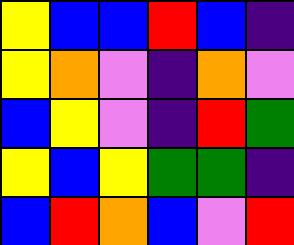[["yellow", "blue", "blue", "red", "blue", "indigo"], ["yellow", "orange", "violet", "indigo", "orange", "violet"], ["blue", "yellow", "violet", "indigo", "red", "green"], ["yellow", "blue", "yellow", "green", "green", "indigo"], ["blue", "red", "orange", "blue", "violet", "red"]]